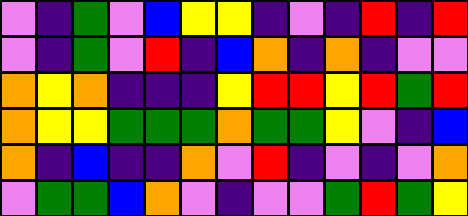[["violet", "indigo", "green", "violet", "blue", "yellow", "yellow", "indigo", "violet", "indigo", "red", "indigo", "red"], ["violet", "indigo", "green", "violet", "red", "indigo", "blue", "orange", "indigo", "orange", "indigo", "violet", "violet"], ["orange", "yellow", "orange", "indigo", "indigo", "indigo", "yellow", "red", "red", "yellow", "red", "green", "red"], ["orange", "yellow", "yellow", "green", "green", "green", "orange", "green", "green", "yellow", "violet", "indigo", "blue"], ["orange", "indigo", "blue", "indigo", "indigo", "orange", "violet", "red", "indigo", "violet", "indigo", "violet", "orange"], ["violet", "green", "green", "blue", "orange", "violet", "indigo", "violet", "violet", "green", "red", "green", "yellow"]]